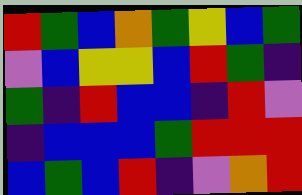[["red", "green", "blue", "orange", "green", "yellow", "blue", "green"], ["violet", "blue", "yellow", "yellow", "blue", "red", "green", "indigo"], ["green", "indigo", "red", "blue", "blue", "indigo", "red", "violet"], ["indigo", "blue", "blue", "blue", "green", "red", "red", "red"], ["blue", "green", "blue", "red", "indigo", "violet", "orange", "red"]]